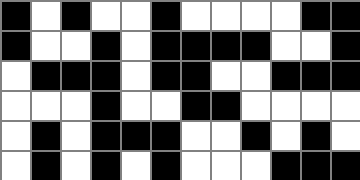[["black", "white", "black", "white", "white", "black", "white", "white", "white", "white", "black", "black"], ["black", "white", "white", "black", "white", "black", "black", "black", "black", "white", "white", "black"], ["white", "black", "black", "black", "white", "black", "black", "white", "white", "black", "black", "black"], ["white", "white", "white", "black", "white", "white", "black", "black", "white", "white", "white", "white"], ["white", "black", "white", "black", "black", "black", "white", "white", "black", "white", "black", "white"], ["white", "black", "white", "black", "white", "black", "white", "white", "white", "black", "black", "black"]]